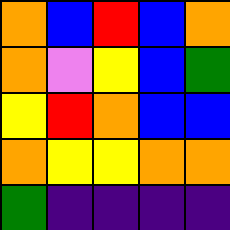[["orange", "blue", "red", "blue", "orange"], ["orange", "violet", "yellow", "blue", "green"], ["yellow", "red", "orange", "blue", "blue"], ["orange", "yellow", "yellow", "orange", "orange"], ["green", "indigo", "indigo", "indigo", "indigo"]]